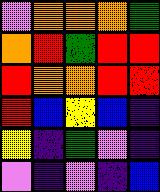[["violet", "orange", "orange", "orange", "green"], ["orange", "red", "green", "red", "red"], ["red", "orange", "orange", "red", "red"], ["red", "blue", "yellow", "blue", "indigo"], ["yellow", "indigo", "green", "violet", "indigo"], ["violet", "indigo", "violet", "indigo", "blue"]]